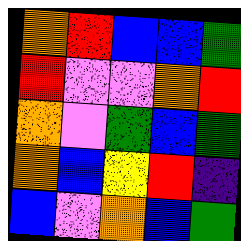[["orange", "red", "blue", "blue", "green"], ["red", "violet", "violet", "orange", "red"], ["orange", "violet", "green", "blue", "green"], ["orange", "blue", "yellow", "red", "indigo"], ["blue", "violet", "orange", "blue", "green"]]